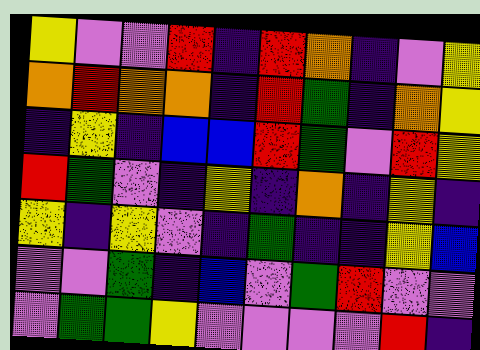[["yellow", "violet", "violet", "red", "indigo", "red", "orange", "indigo", "violet", "yellow"], ["orange", "red", "orange", "orange", "indigo", "red", "green", "indigo", "orange", "yellow"], ["indigo", "yellow", "indigo", "blue", "blue", "red", "green", "violet", "red", "yellow"], ["red", "green", "violet", "indigo", "yellow", "indigo", "orange", "indigo", "yellow", "indigo"], ["yellow", "indigo", "yellow", "violet", "indigo", "green", "indigo", "indigo", "yellow", "blue"], ["violet", "violet", "green", "indigo", "blue", "violet", "green", "red", "violet", "violet"], ["violet", "green", "green", "yellow", "violet", "violet", "violet", "violet", "red", "indigo"]]